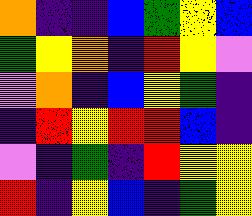[["orange", "indigo", "indigo", "blue", "green", "yellow", "blue"], ["green", "yellow", "orange", "indigo", "red", "yellow", "violet"], ["violet", "orange", "indigo", "blue", "yellow", "green", "indigo"], ["indigo", "red", "yellow", "red", "red", "blue", "indigo"], ["violet", "indigo", "green", "indigo", "red", "yellow", "yellow"], ["red", "indigo", "yellow", "blue", "indigo", "green", "yellow"]]